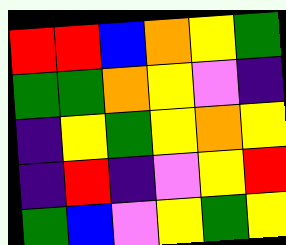[["red", "red", "blue", "orange", "yellow", "green"], ["green", "green", "orange", "yellow", "violet", "indigo"], ["indigo", "yellow", "green", "yellow", "orange", "yellow"], ["indigo", "red", "indigo", "violet", "yellow", "red"], ["green", "blue", "violet", "yellow", "green", "yellow"]]